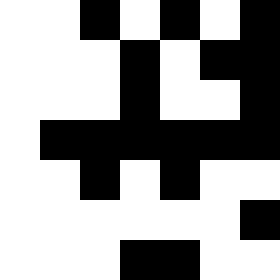[["white", "white", "black", "white", "black", "white", "black"], ["white", "white", "white", "black", "white", "black", "black"], ["white", "white", "white", "black", "white", "white", "black"], ["white", "black", "black", "black", "black", "black", "black"], ["white", "white", "black", "white", "black", "white", "white"], ["white", "white", "white", "white", "white", "white", "black"], ["white", "white", "white", "black", "black", "white", "white"]]